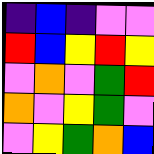[["indigo", "blue", "indigo", "violet", "violet"], ["red", "blue", "yellow", "red", "yellow"], ["violet", "orange", "violet", "green", "red"], ["orange", "violet", "yellow", "green", "violet"], ["violet", "yellow", "green", "orange", "blue"]]